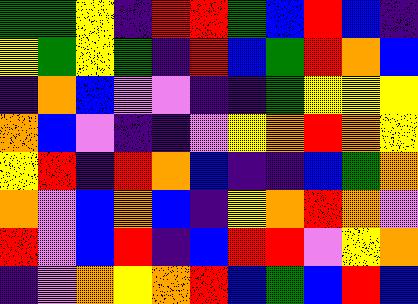[["green", "green", "yellow", "indigo", "red", "red", "green", "blue", "red", "blue", "indigo"], ["yellow", "green", "yellow", "green", "indigo", "red", "blue", "green", "red", "orange", "blue"], ["indigo", "orange", "blue", "violet", "violet", "indigo", "indigo", "green", "yellow", "yellow", "yellow"], ["orange", "blue", "violet", "indigo", "indigo", "violet", "yellow", "orange", "red", "orange", "yellow"], ["yellow", "red", "indigo", "red", "orange", "blue", "indigo", "indigo", "blue", "green", "orange"], ["orange", "violet", "blue", "orange", "blue", "indigo", "yellow", "orange", "red", "orange", "violet"], ["red", "violet", "blue", "red", "indigo", "blue", "red", "red", "violet", "yellow", "orange"], ["indigo", "violet", "orange", "yellow", "orange", "red", "blue", "green", "blue", "red", "blue"]]